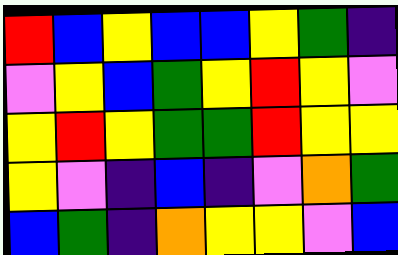[["red", "blue", "yellow", "blue", "blue", "yellow", "green", "indigo"], ["violet", "yellow", "blue", "green", "yellow", "red", "yellow", "violet"], ["yellow", "red", "yellow", "green", "green", "red", "yellow", "yellow"], ["yellow", "violet", "indigo", "blue", "indigo", "violet", "orange", "green"], ["blue", "green", "indigo", "orange", "yellow", "yellow", "violet", "blue"]]